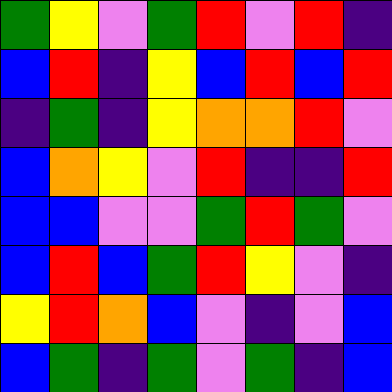[["green", "yellow", "violet", "green", "red", "violet", "red", "indigo"], ["blue", "red", "indigo", "yellow", "blue", "red", "blue", "red"], ["indigo", "green", "indigo", "yellow", "orange", "orange", "red", "violet"], ["blue", "orange", "yellow", "violet", "red", "indigo", "indigo", "red"], ["blue", "blue", "violet", "violet", "green", "red", "green", "violet"], ["blue", "red", "blue", "green", "red", "yellow", "violet", "indigo"], ["yellow", "red", "orange", "blue", "violet", "indigo", "violet", "blue"], ["blue", "green", "indigo", "green", "violet", "green", "indigo", "blue"]]